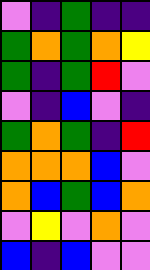[["violet", "indigo", "green", "indigo", "indigo"], ["green", "orange", "green", "orange", "yellow"], ["green", "indigo", "green", "red", "violet"], ["violet", "indigo", "blue", "violet", "indigo"], ["green", "orange", "green", "indigo", "red"], ["orange", "orange", "orange", "blue", "violet"], ["orange", "blue", "green", "blue", "orange"], ["violet", "yellow", "violet", "orange", "violet"], ["blue", "indigo", "blue", "violet", "violet"]]